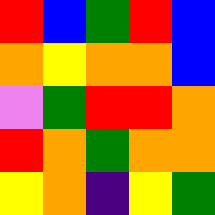[["red", "blue", "green", "red", "blue"], ["orange", "yellow", "orange", "orange", "blue"], ["violet", "green", "red", "red", "orange"], ["red", "orange", "green", "orange", "orange"], ["yellow", "orange", "indigo", "yellow", "green"]]